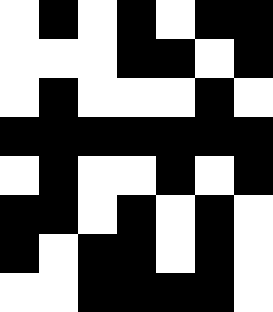[["white", "black", "white", "black", "white", "black", "black"], ["white", "white", "white", "black", "black", "white", "black"], ["white", "black", "white", "white", "white", "black", "white"], ["black", "black", "black", "black", "black", "black", "black"], ["white", "black", "white", "white", "black", "white", "black"], ["black", "black", "white", "black", "white", "black", "white"], ["black", "white", "black", "black", "white", "black", "white"], ["white", "white", "black", "black", "black", "black", "white"]]